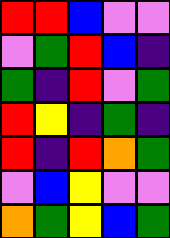[["red", "red", "blue", "violet", "violet"], ["violet", "green", "red", "blue", "indigo"], ["green", "indigo", "red", "violet", "green"], ["red", "yellow", "indigo", "green", "indigo"], ["red", "indigo", "red", "orange", "green"], ["violet", "blue", "yellow", "violet", "violet"], ["orange", "green", "yellow", "blue", "green"]]